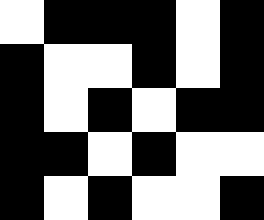[["white", "black", "black", "black", "white", "black"], ["black", "white", "white", "black", "white", "black"], ["black", "white", "black", "white", "black", "black"], ["black", "black", "white", "black", "white", "white"], ["black", "white", "black", "white", "white", "black"]]